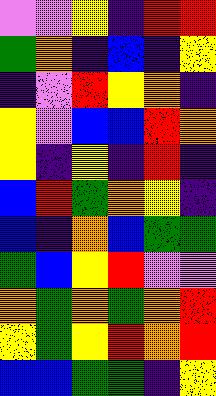[["violet", "violet", "yellow", "indigo", "red", "red"], ["green", "orange", "indigo", "blue", "indigo", "yellow"], ["indigo", "violet", "red", "yellow", "orange", "indigo"], ["yellow", "violet", "blue", "blue", "red", "orange"], ["yellow", "indigo", "yellow", "indigo", "red", "indigo"], ["blue", "red", "green", "orange", "yellow", "indigo"], ["blue", "indigo", "orange", "blue", "green", "green"], ["green", "blue", "yellow", "red", "violet", "violet"], ["orange", "green", "orange", "green", "orange", "red"], ["yellow", "green", "yellow", "red", "orange", "red"], ["blue", "blue", "green", "green", "indigo", "yellow"]]